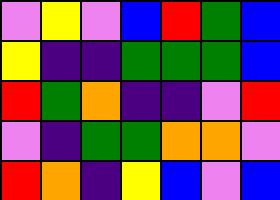[["violet", "yellow", "violet", "blue", "red", "green", "blue"], ["yellow", "indigo", "indigo", "green", "green", "green", "blue"], ["red", "green", "orange", "indigo", "indigo", "violet", "red"], ["violet", "indigo", "green", "green", "orange", "orange", "violet"], ["red", "orange", "indigo", "yellow", "blue", "violet", "blue"]]